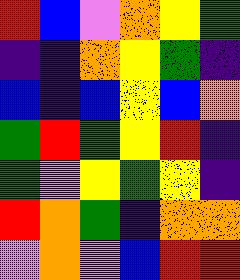[["red", "blue", "violet", "orange", "yellow", "green"], ["indigo", "indigo", "orange", "yellow", "green", "indigo"], ["blue", "indigo", "blue", "yellow", "blue", "orange"], ["green", "red", "green", "yellow", "red", "indigo"], ["green", "violet", "yellow", "green", "yellow", "indigo"], ["red", "orange", "green", "indigo", "orange", "orange"], ["violet", "orange", "violet", "blue", "red", "red"]]